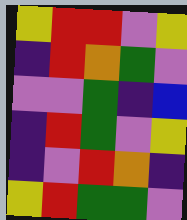[["yellow", "red", "red", "violet", "yellow"], ["indigo", "red", "orange", "green", "violet"], ["violet", "violet", "green", "indigo", "blue"], ["indigo", "red", "green", "violet", "yellow"], ["indigo", "violet", "red", "orange", "indigo"], ["yellow", "red", "green", "green", "violet"]]